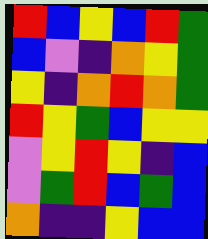[["red", "blue", "yellow", "blue", "red", "green"], ["blue", "violet", "indigo", "orange", "yellow", "green"], ["yellow", "indigo", "orange", "red", "orange", "green"], ["red", "yellow", "green", "blue", "yellow", "yellow"], ["violet", "yellow", "red", "yellow", "indigo", "blue"], ["violet", "green", "red", "blue", "green", "blue"], ["orange", "indigo", "indigo", "yellow", "blue", "blue"]]